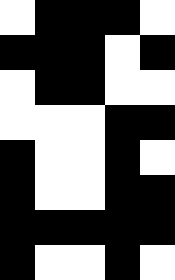[["white", "black", "black", "black", "white"], ["black", "black", "black", "white", "black"], ["white", "black", "black", "white", "white"], ["white", "white", "white", "black", "black"], ["black", "white", "white", "black", "white"], ["black", "white", "white", "black", "black"], ["black", "black", "black", "black", "black"], ["black", "white", "white", "black", "white"]]